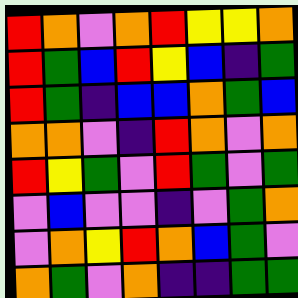[["red", "orange", "violet", "orange", "red", "yellow", "yellow", "orange"], ["red", "green", "blue", "red", "yellow", "blue", "indigo", "green"], ["red", "green", "indigo", "blue", "blue", "orange", "green", "blue"], ["orange", "orange", "violet", "indigo", "red", "orange", "violet", "orange"], ["red", "yellow", "green", "violet", "red", "green", "violet", "green"], ["violet", "blue", "violet", "violet", "indigo", "violet", "green", "orange"], ["violet", "orange", "yellow", "red", "orange", "blue", "green", "violet"], ["orange", "green", "violet", "orange", "indigo", "indigo", "green", "green"]]